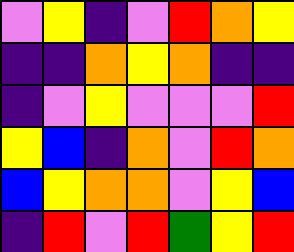[["violet", "yellow", "indigo", "violet", "red", "orange", "yellow"], ["indigo", "indigo", "orange", "yellow", "orange", "indigo", "indigo"], ["indigo", "violet", "yellow", "violet", "violet", "violet", "red"], ["yellow", "blue", "indigo", "orange", "violet", "red", "orange"], ["blue", "yellow", "orange", "orange", "violet", "yellow", "blue"], ["indigo", "red", "violet", "red", "green", "yellow", "red"]]